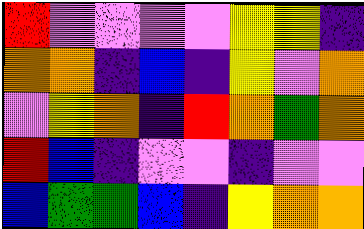[["red", "violet", "violet", "violet", "violet", "yellow", "yellow", "indigo"], ["orange", "orange", "indigo", "blue", "indigo", "yellow", "violet", "orange"], ["violet", "yellow", "orange", "indigo", "red", "orange", "green", "orange"], ["red", "blue", "indigo", "violet", "violet", "indigo", "violet", "violet"], ["blue", "green", "green", "blue", "indigo", "yellow", "orange", "orange"]]